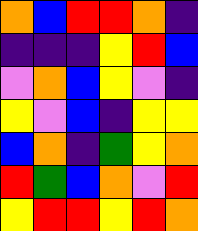[["orange", "blue", "red", "red", "orange", "indigo"], ["indigo", "indigo", "indigo", "yellow", "red", "blue"], ["violet", "orange", "blue", "yellow", "violet", "indigo"], ["yellow", "violet", "blue", "indigo", "yellow", "yellow"], ["blue", "orange", "indigo", "green", "yellow", "orange"], ["red", "green", "blue", "orange", "violet", "red"], ["yellow", "red", "red", "yellow", "red", "orange"]]